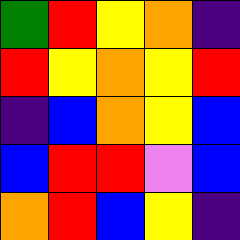[["green", "red", "yellow", "orange", "indigo"], ["red", "yellow", "orange", "yellow", "red"], ["indigo", "blue", "orange", "yellow", "blue"], ["blue", "red", "red", "violet", "blue"], ["orange", "red", "blue", "yellow", "indigo"]]